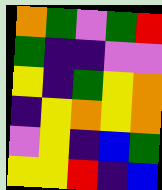[["orange", "green", "violet", "green", "red"], ["green", "indigo", "indigo", "violet", "violet"], ["yellow", "indigo", "green", "yellow", "orange"], ["indigo", "yellow", "orange", "yellow", "orange"], ["violet", "yellow", "indigo", "blue", "green"], ["yellow", "yellow", "red", "indigo", "blue"]]